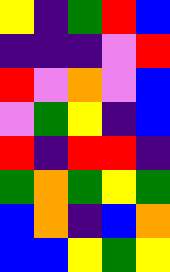[["yellow", "indigo", "green", "red", "blue"], ["indigo", "indigo", "indigo", "violet", "red"], ["red", "violet", "orange", "violet", "blue"], ["violet", "green", "yellow", "indigo", "blue"], ["red", "indigo", "red", "red", "indigo"], ["green", "orange", "green", "yellow", "green"], ["blue", "orange", "indigo", "blue", "orange"], ["blue", "blue", "yellow", "green", "yellow"]]